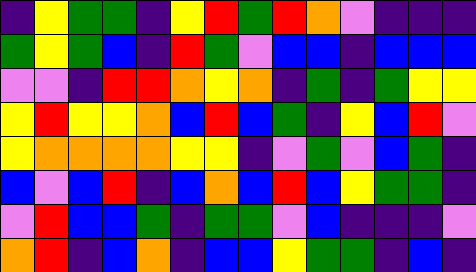[["indigo", "yellow", "green", "green", "indigo", "yellow", "red", "green", "red", "orange", "violet", "indigo", "indigo", "indigo"], ["green", "yellow", "green", "blue", "indigo", "red", "green", "violet", "blue", "blue", "indigo", "blue", "blue", "blue"], ["violet", "violet", "indigo", "red", "red", "orange", "yellow", "orange", "indigo", "green", "indigo", "green", "yellow", "yellow"], ["yellow", "red", "yellow", "yellow", "orange", "blue", "red", "blue", "green", "indigo", "yellow", "blue", "red", "violet"], ["yellow", "orange", "orange", "orange", "orange", "yellow", "yellow", "indigo", "violet", "green", "violet", "blue", "green", "indigo"], ["blue", "violet", "blue", "red", "indigo", "blue", "orange", "blue", "red", "blue", "yellow", "green", "green", "indigo"], ["violet", "red", "blue", "blue", "green", "indigo", "green", "green", "violet", "blue", "indigo", "indigo", "indigo", "violet"], ["orange", "red", "indigo", "blue", "orange", "indigo", "blue", "blue", "yellow", "green", "green", "indigo", "blue", "indigo"]]